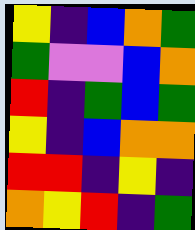[["yellow", "indigo", "blue", "orange", "green"], ["green", "violet", "violet", "blue", "orange"], ["red", "indigo", "green", "blue", "green"], ["yellow", "indigo", "blue", "orange", "orange"], ["red", "red", "indigo", "yellow", "indigo"], ["orange", "yellow", "red", "indigo", "green"]]